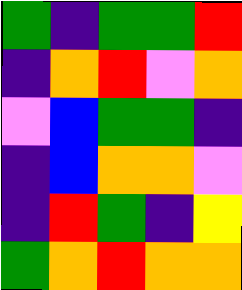[["green", "indigo", "green", "green", "red"], ["indigo", "orange", "red", "violet", "orange"], ["violet", "blue", "green", "green", "indigo"], ["indigo", "blue", "orange", "orange", "violet"], ["indigo", "red", "green", "indigo", "yellow"], ["green", "orange", "red", "orange", "orange"]]